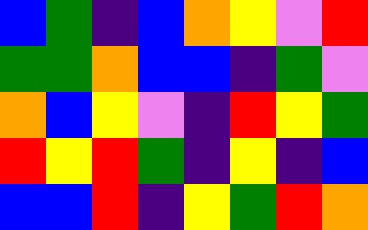[["blue", "green", "indigo", "blue", "orange", "yellow", "violet", "red"], ["green", "green", "orange", "blue", "blue", "indigo", "green", "violet"], ["orange", "blue", "yellow", "violet", "indigo", "red", "yellow", "green"], ["red", "yellow", "red", "green", "indigo", "yellow", "indigo", "blue"], ["blue", "blue", "red", "indigo", "yellow", "green", "red", "orange"]]